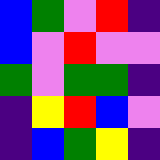[["blue", "green", "violet", "red", "indigo"], ["blue", "violet", "red", "violet", "violet"], ["green", "violet", "green", "green", "indigo"], ["indigo", "yellow", "red", "blue", "violet"], ["indigo", "blue", "green", "yellow", "indigo"]]